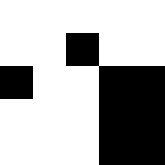[["white", "white", "white", "white", "white"], ["white", "white", "black", "white", "white"], ["black", "white", "white", "black", "black"], ["white", "white", "white", "black", "black"], ["white", "white", "white", "black", "black"]]